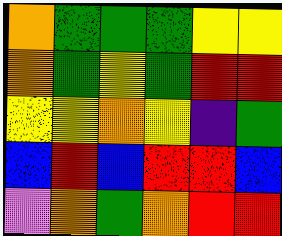[["orange", "green", "green", "green", "yellow", "yellow"], ["orange", "green", "yellow", "green", "red", "red"], ["yellow", "yellow", "orange", "yellow", "indigo", "green"], ["blue", "red", "blue", "red", "red", "blue"], ["violet", "orange", "green", "orange", "red", "red"]]